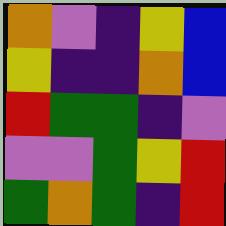[["orange", "violet", "indigo", "yellow", "blue"], ["yellow", "indigo", "indigo", "orange", "blue"], ["red", "green", "green", "indigo", "violet"], ["violet", "violet", "green", "yellow", "red"], ["green", "orange", "green", "indigo", "red"]]